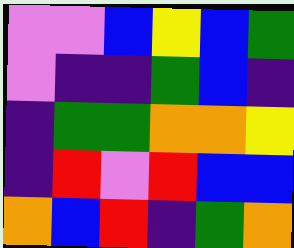[["violet", "violet", "blue", "yellow", "blue", "green"], ["violet", "indigo", "indigo", "green", "blue", "indigo"], ["indigo", "green", "green", "orange", "orange", "yellow"], ["indigo", "red", "violet", "red", "blue", "blue"], ["orange", "blue", "red", "indigo", "green", "orange"]]